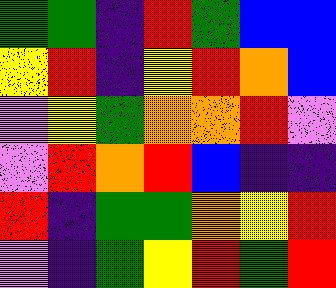[["green", "green", "indigo", "red", "green", "blue", "blue"], ["yellow", "red", "indigo", "yellow", "red", "orange", "blue"], ["violet", "yellow", "green", "orange", "orange", "red", "violet"], ["violet", "red", "orange", "red", "blue", "indigo", "indigo"], ["red", "indigo", "green", "green", "orange", "yellow", "red"], ["violet", "indigo", "green", "yellow", "red", "green", "red"]]